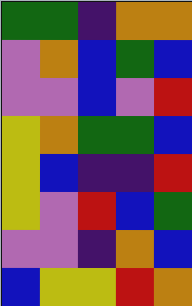[["green", "green", "indigo", "orange", "orange"], ["violet", "orange", "blue", "green", "blue"], ["violet", "violet", "blue", "violet", "red"], ["yellow", "orange", "green", "green", "blue"], ["yellow", "blue", "indigo", "indigo", "red"], ["yellow", "violet", "red", "blue", "green"], ["violet", "violet", "indigo", "orange", "blue"], ["blue", "yellow", "yellow", "red", "orange"]]